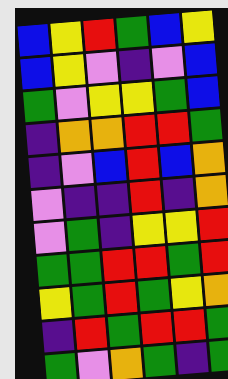[["blue", "yellow", "red", "green", "blue", "yellow"], ["blue", "yellow", "violet", "indigo", "violet", "blue"], ["green", "violet", "yellow", "yellow", "green", "blue"], ["indigo", "orange", "orange", "red", "red", "green"], ["indigo", "violet", "blue", "red", "blue", "orange"], ["violet", "indigo", "indigo", "red", "indigo", "orange"], ["violet", "green", "indigo", "yellow", "yellow", "red"], ["green", "green", "red", "red", "green", "red"], ["yellow", "green", "red", "green", "yellow", "orange"], ["indigo", "red", "green", "red", "red", "green"], ["green", "violet", "orange", "green", "indigo", "green"]]